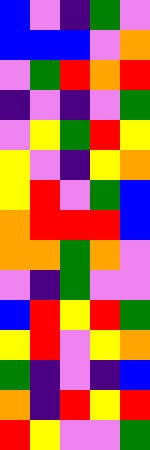[["blue", "violet", "indigo", "green", "violet"], ["blue", "blue", "blue", "violet", "orange"], ["violet", "green", "red", "orange", "red"], ["indigo", "violet", "indigo", "violet", "green"], ["violet", "yellow", "green", "red", "yellow"], ["yellow", "violet", "indigo", "yellow", "orange"], ["yellow", "red", "violet", "green", "blue"], ["orange", "red", "red", "red", "blue"], ["orange", "orange", "green", "orange", "violet"], ["violet", "indigo", "green", "violet", "violet"], ["blue", "red", "yellow", "red", "green"], ["yellow", "red", "violet", "yellow", "orange"], ["green", "indigo", "violet", "indigo", "blue"], ["orange", "indigo", "red", "yellow", "red"], ["red", "yellow", "violet", "violet", "green"]]